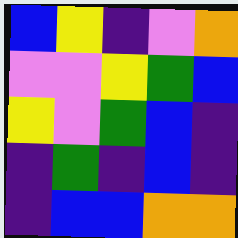[["blue", "yellow", "indigo", "violet", "orange"], ["violet", "violet", "yellow", "green", "blue"], ["yellow", "violet", "green", "blue", "indigo"], ["indigo", "green", "indigo", "blue", "indigo"], ["indigo", "blue", "blue", "orange", "orange"]]